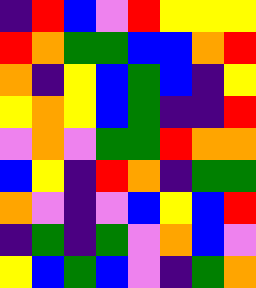[["indigo", "red", "blue", "violet", "red", "yellow", "yellow", "yellow"], ["red", "orange", "green", "green", "blue", "blue", "orange", "red"], ["orange", "indigo", "yellow", "blue", "green", "blue", "indigo", "yellow"], ["yellow", "orange", "yellow", "blue", "green", "indigo", "indigo", "red"], ["violet", "orange", "violet", "green", "green", "red", "orange", "orange"], ["blue", "yellow", "indigo", "red", "orange", "indigo", "green", "green"], ["orange", "violet", "indigo", "violet", "blue", "yellow", "blue", "red"], ["indigo", "green", "indigo", "green", "violet", "orange", "blue", "violet"], ["yellow", "blue", "green", "blue", "violet", "indigo", "green", "orange"]]